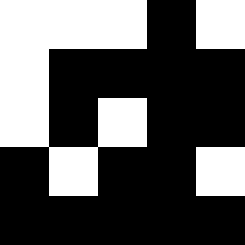[["white", "white", "white", "black", "white"], ["white", "black", "black", "black", "black"], ["white", "black", "white", "black", "black"], ["black", "white", "black", "black", "white"], ["black", "black", "black", "black", "black"]]